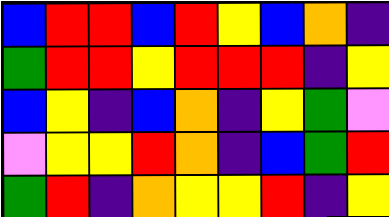[["blue", "red", "red", "blue", "red", "yellow", "blue", "orange", "indigo"], ["green", "red", "red", "yellow", "red", "red", "red", "indigo", "yellow"], ["blue", "yellow", "indigo", "blue", "orange", "indigo", "yellow", "green", "violet"], ["violet", "yellow", "yellow", "red", "orange", "indigo", "blue", "green", "red"], ["green", "red", "indigo", "orange", "yellow", "yellow", "red", "indigo", "yellow"]]